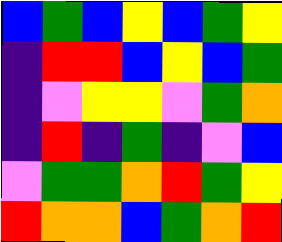[["blue", "green", "blue", "yellow", "blue", "green", "yellow"], ["indigo", "red", "red", "blue", "yellow", "blue", "green"], ["indigo", "violet", "yellow", "yellow", "violet", "green", "orange"], ["indigo", "red", "indigo", "green", "indigo", "violet", "blue"], ["violet", "green", "green", "orange", "red", "green", "yellow"], ["red", "orange", "orange", "blue", "green", "orange", "red"]]